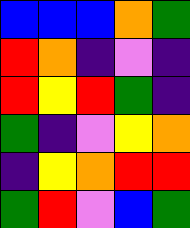[["blue", "blue", "blue", "orange", "green"], ["red", "orange", "indigo", "violet", "indigo"], ["red", "yellow", "red", "green", "indigo"], ["green", "indigo", "violet", "yellow", "orange"], ["indigo", "yellow", "orange", "red", "red"], ["green", "red", "violet", "blue", "green"]]